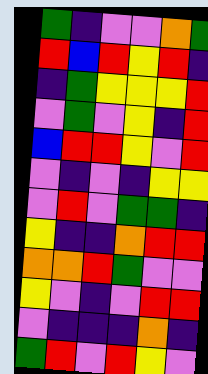[["green", "indigo", "violet", "violet", "orange", "green"], ["red", "blue", "red", "yellow", "red", "indigo"], ["indigo", "green", "yellow", "yellow", "yellow", "red"], ["violet", "green", "violet", "yellow", "indigo", "red"], ["blue", "red", "red", "yellow", "violet", "red"], ["violet", "indigo", "violet", "indigo", "yellow", "yellow"], ["violet", "red", "violet", "green", "green", "indigo"], ["yellow", "indigo", "indigo", "orange", "red", "red"], ["orange", "orange", "red", "green", "violet", "violet"], ["yellow", "violet", "indigo", "violet", "red", "red"], ["violet", "indigo", "indigo", "indigo", "orange", "indigo"], ["green", "red", "violet", "red", "yellow", "violet"]]